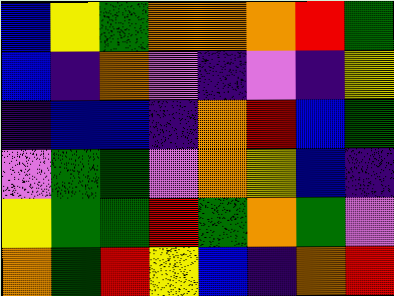[["blue", "yellow", "green", "orange", "orange", "orange", "red", "green"], ["blue", "indigo", "orange", "violet", "indigo", "violet", "indigo", "yellow"], ["indigo", "blue", "blue", "indigo", "orange", "red", "blue", "green"], ["violet", "green", "green", "violet", "orange", "yellow", "blue", "indigo"], ["yellow", "green", "green", "red", "green", "orange", "green", "violet"], ["orange", "green", "red", "yellow", "blue", "indigo", "orange", "red"]]